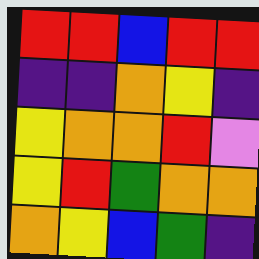[["red", "red", "blue", "red", "red"], ["indigo", "indigo", "orange", "yellow", "indigo"], ["yellow", "orange", "orange", "red", "violet"], ["yellow", "red", "green", "orange", "orange"], ["orange", "yellow", "blue", "green", "indigo"]]